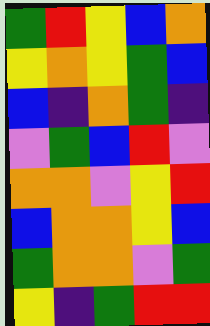[["green", "red", "yellow", "blue", "orange"], ["yellow", "orange", "yellow", "green", "blue"], ["blue", "indigo", "orange", "green", "indigo"], ["violet", "green", "blue", "red", "violet"], ["orange", "orange", "violet", "yellow", "red"], ["blue", "orange", "orange", "yellow", "blue"], ["green", "orange", "orange", "violet", "green"], ["yellow", "indigo", "green", "red", "red"]]